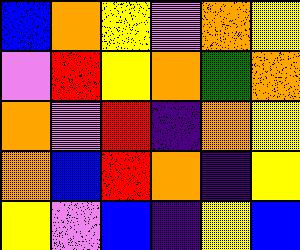[["blue", "orange", "yellow", "violet", "orange", "yellow"], ["violet", "red", "yellow", "orange", "green", "orange"], ["orange", "violet", "red", "indigo", "orange", "yellow"], ["orange", "blue", "red", "orange", "indigo", "yellow"], ["yellow", "violet", "blue", "indigo", "yellow", "blue"]]